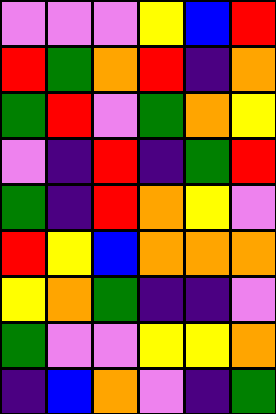[["violet", "violet", "violet", "yellow", "blue", "red"], ["red", "green", "orange", "red", "indigo", "orange"], ["green", "red", "violet", "green", "orange", "yellow"], ["violet", "indigo", "red", "indigo", "green", "red"], ["green", "indigo", "red", "orange", "yellow", "violet"], ["red", "yellow", "blue", "orange", "orange", "orange"], ["yellow", "orange", "green", "indigo", "indigo", "violet"], ["green", "violet", "violet", "yellow", "yellow", "orange"], ["indigo", "blue", "orange", "violet", "indigo", "green"]]